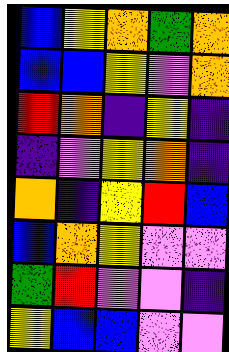[["blue", "yellow", "orange", "green", "orange"], ["blue", "blue", "yellow", "violet", "orange"], ["red", "orange", "indigo", "yellow", "indigo"], ["indigo", "violet", "yellow", "orange", "indigo"], ["orange", "indigo", "yellow", "red", "blue"], ["blue", "orange", "yellow", "violet", "violet"], ["green", "red", "violet", "violet", "indigo"], ["yellow", "blue", "blue", "violet", "violet"]]